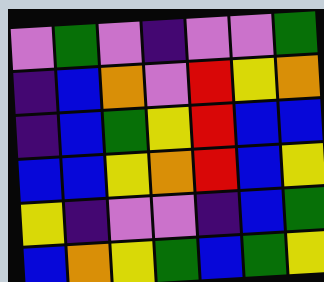[["violet", "green", "violet", "indigo", "violet", "violet", "green"], ["indigo", "blue", "orange", "violet", "red", "yellow", "orange"], ["indigo", "blue", "green", "yellow", "red", "blue", "blue"], ["blue", "blue", "yellow", "orange", "red", "blue", "yellow"], ["yellow", "indigo", "violet", "violet", "indigo", "blue", "green"], ["blue", "orange", "yellow", "green", "blue", "green", "yellow"]]